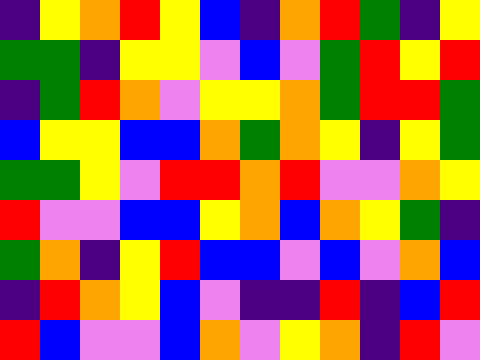[["indigo", "yellow", "orange", "red", "yellow", "blue", "indigo", "orange", "red", "green", "indigo", "yellow"], ["green", "green", "indigo", "yellow", "yellow", "violet", "blue", "violet", "green", "red", "yellow", "red"], ["indigo", "green", "red", "orange", "violet", "yellow", "yellow", "orange", "green", "red", "red", "green"], ["blue", "yellow", "yellow", "blue", "blue", "orange", "green", "orange", "yellow", "indigo", "yellow", "green"], ["green", "green", "yellow", "violet", "red", "red", "orange", "red", "violet", "violet", "orange", "yellow"], ["red", "violet", "violet", "blue", "blue", "yellow", "orange", "blue", "orange", "yellow", "green", "indigo"], ["green", "orange", "indigo", "yellow", "red", "blue", "blue", "violet", "blue", "violet", "orange", "blue"], ["indigo", "red", "orange", "yellow", "blue", "violet", "indigo", "indigo", "red", "indigo", "blue", "red"], ["red", "blue", "violet", "violet", "blue", "orange", "violet", "yellow", "orange", "indigo", "red", "violet"]]